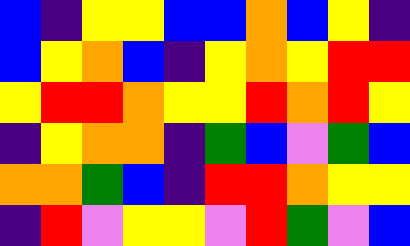[["blue", "indigo", "yellow", "yellow", "blue", "blue", "orange", "blue", "yellow", "indigo"], ["blue", "yellow", "orange", "blue", "indigo", "yellow", "orange", "yellow", "red", "red"], ["yellow", "red", "red", "orange", "yellow", "yellow", "red", "orange", "red", "yellow"], ["indigo", "yellow", "orange", "orange", "indigo", "green", "blue", "violet", "green", "blue"], ["orange", "orange", "green", "blue", "indigo", "red", "red", "orange", "yellow", "yellow"], ["indigo", "red", "violet", "yellow", "yellow", "violet", "red", "green", "violet", "blue"]]